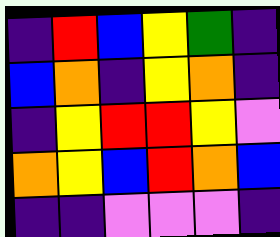[["indigo", "red", "blue", "yellow", "green", "indigo"], ["blue", "orange", "indigo", "yellow", "orange", "indigo"], ["indigo", "yellow", "red", "red", "yellow", "violet"], ["orange", "yellow", "blue", "red", "orange", "blue"], ["indigo", "indigo", "violet", "violet", "violet", "indigo"]]